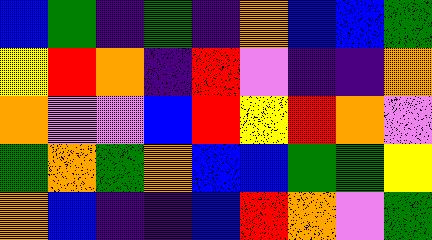[["blue", "green", "indigo", "green", "indigo", "orange", "blue", "blue", "green"], ["yellow", "red", "orange", "indigo", "red", "violet", "indigo", "indigo", "orange"], ["orange", "violet", "violet", "blue", "red", "yellow", "red", "orange", "violet"], ["green", "orange", "green", "orange", "blue", "blue", "green", "green", "yellow"], ["orange", "blue", "indigo", "indigo", "blue", "red", "orange", "violet", "green"]]